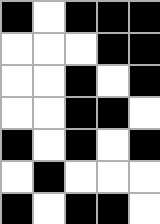[["black", "white", "black", "black", "black"], ["white", "white", "white", "black", "black"], ["white", "white", "black", "white", "black"], ["white", "white", "black", "black", "white"], ["black", "white", "black", "white", "black"], ["white", "black", "white", "white", "white"], ["black", "white", "black", "black", "white"]]